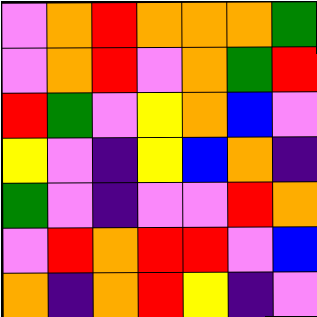[["violet", "orange", "red", "orange", "orange", "orange", "green"], ["violet", "orange", "red", "violet", "orange", "green", "red"], ["red", "green", "violet", "yellow", "orange", "blue", "violet"], ["yellow", "violet", "indigo", "yellow", "blue", "orange", "indigo"], ["green", "violet", "indigo", "violet", "violet", "red", "orange"], ["violet", "red", "orange", "red", "red", "violet", "blue"], ["orange", "indigo", "orange", "red", "yellow", "indigo", "violet"]]